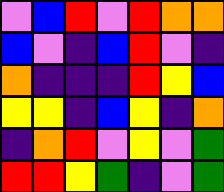[["violet", "blue", "red", "violet", "red", "orange", "orange"], ["blue", "violet", "indigo", "blue", "red", "violet", "indigo"], ["orange", "indigo", "indigo", "indigo", "red", "yellow", "blue"], ["yellow", "yellow", "indigo", "blue", "yellow", "indigo", "orange"], ["indigo", "orange", "red", "violet", "yellow", "violet", "green"], ["red", "red", "yellow", "green", "indigo", "violet", "green"]]